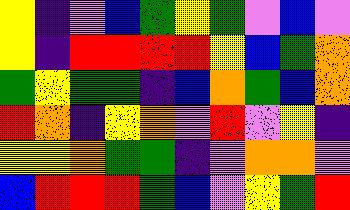[["yellow", "indigo", "violet", "blue", "green", "yellow", "green", "violet", "blue", "violet"], ["yellow", "indigo", "red", "red", "red", "red", "yellow", "blue", "green", "orange"], ["green", "yellow", "green", "green", "indigo", "blue", "orange", "green", "blue", "orange"], ["red", "orange", "indigo", "yellow", "orange", "violet", "red", "violet", "yellow", "indigo"], ["yellow", "yellow", "orange", "green", "green", "indigo", "violet", "orange", "orange", "violet"], ["blue", "red", "red", "red", "green", "blue", "violet", "yellow", "green", "red"]]